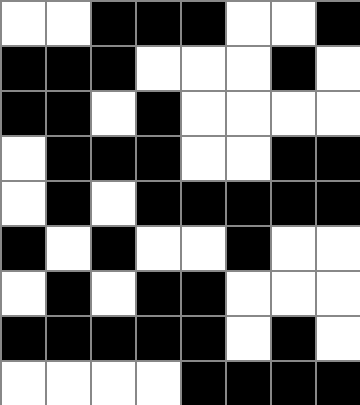[["white", "white", "black", "black", "black", "white", "white", "black"], ["black", "black", "black", "white", "white", "white", "black", "white"], ["black", "black", "white", "black", "white", "white", "white", "white"], ["white", "black", "black", "black", "white", "white", "black", "black"], ["white", "black", "white", "black", "black", "black", "black", "black"], ["black", "white", "black", "white", "white", "black", "white", "white"], ["white", "black", "white", "black", "black", "white", "white", "white"], ["black", "black", "black", "black", "black", "white", "black", "white"], ["white", "white", "white", "white", "black", "black", "black", "black"]]